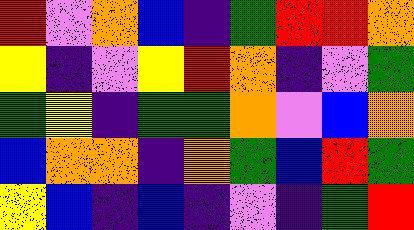[["red", "violet", "orange", "blue", "indigo", "green", "red", "red", "orange"], ["yellow", "indigo", "violet", "yellow", "red", "orange", "indigo", "violet", "green"], ["green", "yellow", "indigo", "green", "green", "orange", "violet", "blue", "orange"], ["blue", "orange", "orange", "indigo", "orange", "green", "blue", "red", "green"], ["yellow", "blue", "indigo", "blue", "indigo", "violet", "indigo", "green", "red"]]